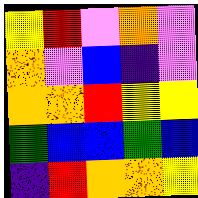[["yellow", "red", "violet", "orange", "violet"], ["orange", "violet", "blue", "indigo", "violet"], ["orange", "orange", "red", "yellow", "yellow"], ["green", "blue", "blue", "green", "blue"], ["indigo", "red", "orange", "orange", "yellow"]]